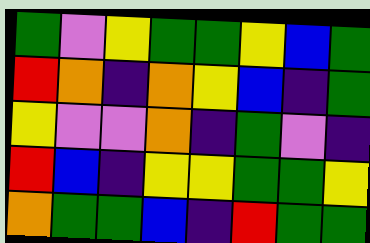[["green", "violet", "yellow", "green", "green", "yellow", "blue", "green"], ["red", "orange", "indigo", "orange", "yellow", "blue", "indigo", "green"], ["yellow", "violet", "violet", "orange", "indigo", "green", "violet", "indigo"], ["red", "blue", "indigo", "yellow", "yellow", "green", "green", "yellow"], ["orange", "green", "green", "blue", "indigo", "red", "green", "green"]]